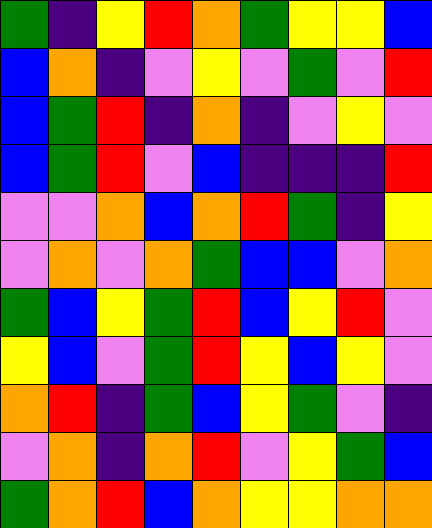[["green", "indigo", "yellow", "red", "orange", "green", "yellow", "yellow", "blue"], ["blue", "orange", "indigo", "violet", "yellow", "violet", "green", "violet", "red"], ["blue", "green", "red", "indigo", "orange", "indigo", "violet", "yellow", "violet"], ["blue", "green", "red", "violet", "blue", "indigo", "indigo", "indigo", "red"], ["violet", "violet", "orange", "blue", "orange", "red", "green", "indigo", "yellow"], ["violet", "orange", "violet", "orange", "green", "blue", "blue", "violet", "orange"], ["green", "blue", "yellow", "green", "red", "blue", "yellow", "red", "violet"], ["yellow", "blue", "violet", "green", "red", "yellow", "blue", "yellow", "violet"], ["orange", "red", "indigo", "green", "blue", "yellow", "green", "violet", "indigo"], ["violet", "orange", "indigo", "orange", "red", "violet", "yellow", "green", "blue"], ["green", "orange", "red", "blue", "orange", "yellow", "yellow", "orange", "orange"]]